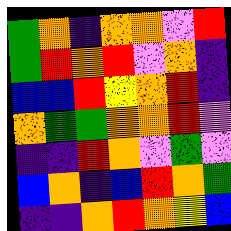[["green", "orange", "indigo", "orange", "orange", "violet", "red"], ["green", "red", "orange", "red", "violet", "orange", "indigo"], ["blue", "blue", "red", "yellow", "orange", "red", "indigo"], ["orange", "green", "green", "orange", "orange", "red", "violet"], ["indigo", "indigo", "red", "orange", "violet", "green", "violet"], ["blue", "orange", "indigo", "blue", "red", "orange", "green"], ["indigo", "indigo", "orange", "red", "orange", "yellow", "blue"]]